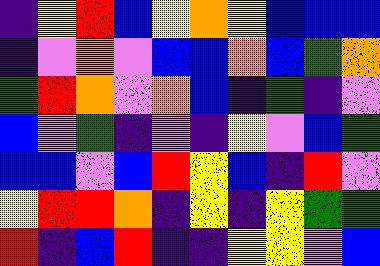[["indigo", "yellow", "red", "blue", "yellow", "orange", "yellow", "blue", "blue", "blue"], ["indigo", "violet", "orange", "violet", "blue", "blue", "orange", "blue", "green", "orange"], ["green", "red", "orange", "violet", "orange", "blue", "indigo", "green", "indigo", "violet"], ["blue", "violet", "green", "indigo", "violet", "indigo", "yellow", "violet", "blue", "green"], ["blue", "blue", "violet", "blue", "red", "yellow", "blue", "indigo", "red", "violet"], ["yellow", "red", "red", "orange", "indigo", "yellow", "indigo", "yellow", "green", "green"], ["red", "indigo", "blue", "red", "indigo", "indigo", "yellow", "yellow", "violet", "blue"]]